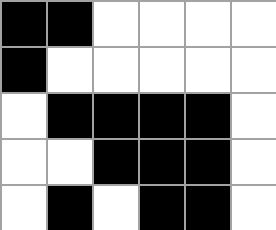[["black", "black", "white", "white", "white", "white"], ["black", "white", "white", "white", "white", "white"], ["white", "black", "black", "black", "black", "white"], ["white", "white", "black", "black", "black", "white"], ["white", "black", "white", "black", "black", "white"]]